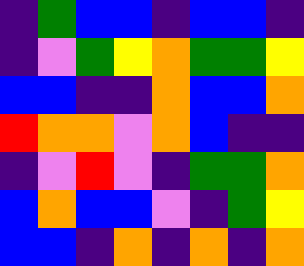[["indigo", "green", "blue", "blue", "indigo", "blue", "blue", "indigo"], ["indigo", "violet", "green", "yellow", "orange", "green", "green", "yellow"], ["blue", "blue", "indigo", "indigo", "orange", "blue", "blue", "orange"], ["red", "orange", "orange", "violet", "orange", "blue", "indigo", "indigo"], ["indigo", "violet", "red", "violet", "indigo", "green", "green", "orange"], ["blue", "orange", "blue", "blue", "violet", "indigo", "green", "yellow"], ["blue", "blue", "indigo", "orange", "indigo", "orange", "indigo", "orange"]]